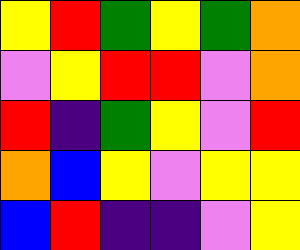[["yellow", "red", "green", "yellow", "green", "orange"], ["violet", "yellow", "red", "red", "violet", "orange"], ["red", "indigo", "green", "yellow", "violet", "red"], ["orange", "blue", "yellow", "violet", "yellow", "yellow"], ["blue", "red", "indigo", "indigo", "violet", "yellow"]]